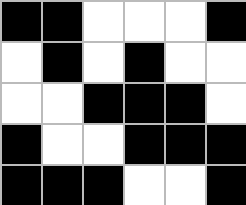[["black", "black", "white", "white", "white", "black"], ["white", "black", "white", "black", "white", "white"], ["white", "white", "black", "black", "black", "white"], ["black", "white", "white", "black", "black", "black"], ["black", "black", "black", "white", "white", "black"]]